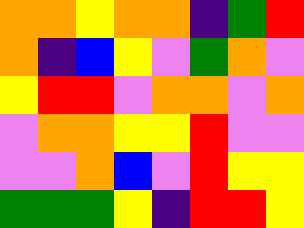[["orange", "orange", "yellow", "orange", "orange", "indigo", "green", "red"], ["orange", "indigo", "blue", "yellow", "violet", "green", "orange", "violet"], ["yellow", "red", "red", "violet", "orange", "orange", "violet", "orange"], ["violet", "orange", "orange", "yellow", "yellow", "red", "violet", "violet"], ["violet", "violet", "orange", "blue", "violet", "red", "yellow", "yellow"], ["green", "green", "green", "yellow", "indigo", "red", "red", "yellow"]]